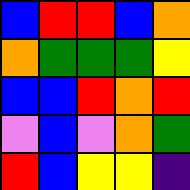[["blue", "red", "red", "blue", "orange"], ["orange", "green", "green", "green", "yellow"], ["blue", "blue", "red", "orange", "red"], ["violet", "blue", "violet", "orange", "green"], ["red", "blue", "yellow", "yellow", "indigo"]]